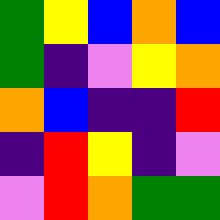[["green", "yellow", "blue", "orange", "blue"], ["green", "indigo", "violet", "yellow", "orange"], ["orange", "blue", "indigo", "indigo", "red"], ["indigo", "red", "yellow", "indigo", "violet"], ["violet", "red", "orange", "green", "green"]]